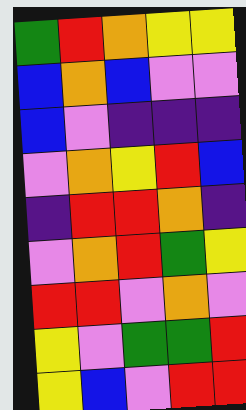[["green", "red", "orange", "yellow", "yellow"], ["blue", "orange", "blue", "violet", "violet"], ["blue", "violet", "indigo", "indigo", "indigo"], ["violet", "orange", "yellow", "red", "blue"], ["indigo", "red", "red", "orange", "indigo"], ["violet", "orange", "red", "green", "yellow"], ["red", "red", "violet", "orange", "violet"], ["yellow", "violet", "green", "green", "red"], ["yellow", "blue", "violet", "red", "red"]]